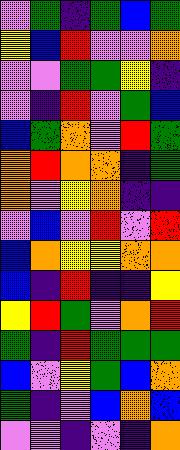[["violet", "green", "indigo", "green", "blue", "green"], ["yellow", "blue", "red", "violet", "violet", "orange"], ["violet", "violet", "green", "green", "yellow", "indigo"], ["violet", "indigo", "red", "violet", "green", "blue"], ["blue", "green", "orange", "violet", "red", "green"], ["orange", "red", "orange", "orange", "indigo", "green"], ["orange", "violet", "yellow", "orange", "indigo", "indigo"], ["violet", "blue", "violet", "red", "violet", "red"], ["blue", "orange", "yellow", "yellow", "orange", "orange"], ["blue", "indigo", "red", "indigo", "indigo", "yellow"], ["yellow", "red", "green", "violet", "orange", "red"], ["green", "indigo", "red", "green", "green", "green"], ["blue", "violet", "yellow", "green", "blue", "orange"], ["green", "indigo", "violet", "blue", "orange", "blue"], ["violet", "violet", "indigo", "violet", "indigo", "orange"]]